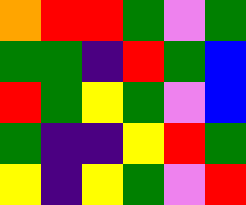[["orange", "red", "red", "green", "violet", "green"], ["green", "green", "indigo", "red", "green", "blue"], ["red", "green", "yellow", "green", "violet", "blue"], ["green", "indigo", "indigo", "yellow", "red", "green"], ["yellow", "indigo", "yellow", "green", "violet", "red"]]